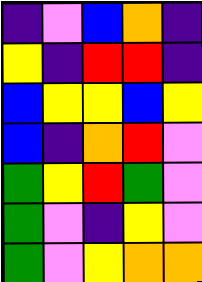[["indigo", "violet", "blue", "orange", "indigo"], ["yellow", "indigo", "red", "red", "indigo"], ["blue", "yellow", "yellow", "blue", "yellow"], ["blue", "indigo", "orange", "red", "violet"], ["green", "yellow", "red", "green", "violet"], ["green", "violet", "indigo", "yellow", "violet"], ["green", "violet", "yellow", "orange", "orange"]]